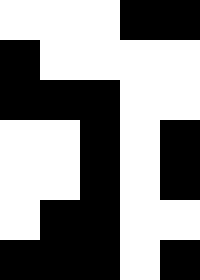[["white", "white", "white", "black", "black"], ["black", "white", "white", "white", "white"], ["black", "black", "black", "white", "white"], ["white", "white", "black", "white", "black"], ["white", "white", "black", "white", "black"], ["white", "black", "black", "white", "white"], ["black", "black", "black", "white", "black"]]